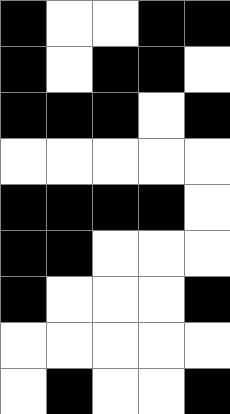[["black", "white", "white", "black", "black"], ["black", "white", "black", "black", "white"], ["black", "black", "black", "white", "black"], ["white", "white", "white", "white", "white"], ["black", "black", "black", "black", "white"], ["black", "black", "white", "white", "white"], ["black", "white", "white", "white", "black"], ["white", "white", "white", "white", "white"], ["white", "black", "white", "white", "black"]]